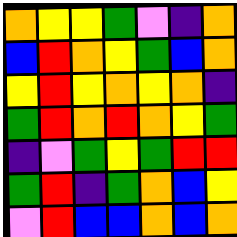[["orange", "yellow", "yellow", "green", "violet", "indigo", "orange"], ["blue", "red", "orange", "yellow", "green", "blue", "orange"], ["yellow", "red", "yellow", "orange", "yellow", "orange", "indigo"], ["green", "red", "orange", "red", "orange", "yellow", "green"], ["indigo", "violet", "green", "yellow", "green", "red", "red"], ["green", "red", "indigo", "green", "orange", "blue", "yellow"], ["violet", "red", "blue", "blue", "orange", "blue", "orange"]]